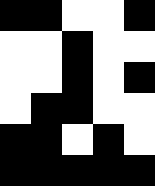[["black", "black", "white", "white", "black"], ["white", "white", "black", "white", "white"], ["white", "white", "black", "white", "black"], ["white", "black", "black", "white", "white"], ["black", "black", "white", "black", "white"], ["black", "black", "black", "black", "black"]]